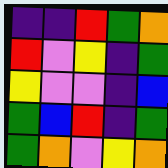[["indigo", "indigo", "red", "green", "orange"], ["red", "violet", "yellow", "indigo", "green"], ["yellow", "violet", "violet", "indigo", "blue"], ["green", "blue", "red", "indigo", "green"], ["green", "orange", "violet", "yellow", "orange"]]